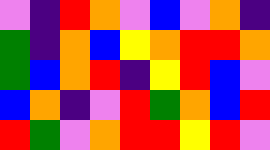[["violet", "indigo", "red", "orange", "violet", "blue", "violet", "orange", "indigo"], ["green", "indigo", "orange", "blue", "yellow", "orange", "red", "red", "orange"], ["green", "blue", "orange", "red", "indigo", "yellow", "red", "blue", "violet"], ["blue", "orange", "indigo", "violet", "red", "green", "orange", "blue", "red"], ["red", "green", "violet", "orange", "red", "red", "yellow", "red", "violet"]]